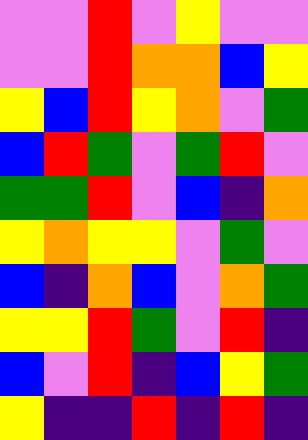[["violet", "violet", "red", "violet", "yellow", "violet", "violet"], ["violet", "violet", "red", "orange", "orange", "blue", "yellow"], ["yellow", "blue", "red", "yellow", "orange", "violet", "green"], ["blue", "red", "green", "violet", "green", "red", "violet"], ["green", "green", "red", "violet", "blue", "indigo", "orange"], ["yellow", "orange", "yellow", "yellow", "violet", "green", "violet"], ["blue", "indigo", "orange", "blue", "violet", "orange", "green"], ["yellow", "yellow", "red", "green", "violet", "red", "indigo"], ["blue", "violet", "red", "indigo", "blue", "yellow", "green"], ["yellow", "indigo", "indigo", "red", "indigo", "red", "indigo"]]